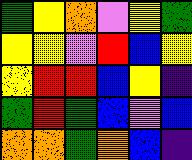[["green", "yellow", "orange", "violet", "yellow", "green"], ["yellow", "yellow", "violet", "red", "blue", "yellow"], ["yellow", "red", "red", "blue", "yellow", "indigo"], ["green", "red", "green", "blue", "violet", "blue"], ["orange", "orange", "green", "orange", "blue", "indigo"]]